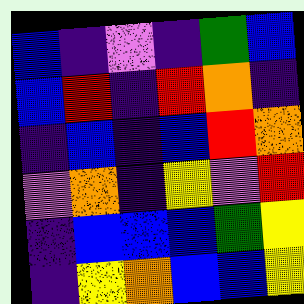[["blue", "indigo", "violet", "indigo", "green", "blue"], ["blue", "red", "indigo", "red", "orange", "indigo"], ["indigo", "blue", "indigo", "blue", "red", "orange"], ["violet", "orange", "indigo", "yellow", "violet", "red"], ["indigo", "blue", "blue", "blue", "green", "yellow"], ["indigo", "yellow", "orange", "blue", "blue", "yellow"]]